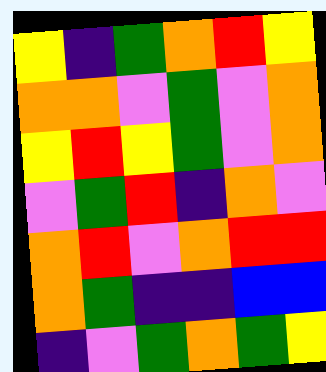[["yellow", "indigo", "green", "orange", "red", "yellow"], ["orange", "orange", "violet", "green", "violet", "orange"], ["yellow", "red", "yellow", "green", "violet", "orange"], ["violet", "green", "red", "indigo", "orange", "violet"], ["orange", "red", "violet", "orange", "red", "red"], ["orange", "green", "indigo", "indigo", "blue", "blue"], ["indigo", "violet", "green", "orange", "green", "yellow"]]